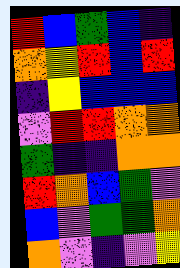[["red", "blue", "green", "blue", "indigo"], ["orange", "yellow", "red", "blue", "red"], ["indigo", "yellow", "blue", "blue", "blue"], ["violet", "red", "red", "orange", "orange"], ["green", "indigo", "indigo", "orange", "orange"], ["red", "orange", "blue", "green", "violet"], ["blue", "violet", "green", "green", "orange"], ["orange", "violet", "indigo", "violet", "yellow"]]